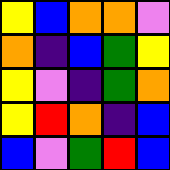[["yellow", "blue", "orange", "orange", "violet"], ["orange", "indigo", "blue", "green", "yellow"], ["yellow", "violet", "indigo", "green", "orange"], ["yellow", "red", "orange", "indigo", "blue"], ["blue", "violet", "green", "red", "blue"]]